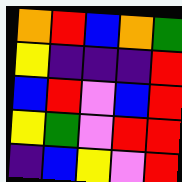[["orange", "red", "blue", "orange", "green"], ["yellow", "indigo", "indigo", "indigo", "red"], ["blue", "red", "violet", "blue", "red"], ["yellow", "green", "violet", "red", "red"], ["indigo", "blue", "yellow", "violet", "red"]]